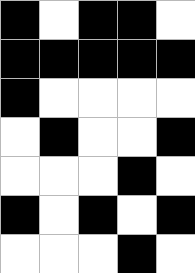[["black", "white", "black", "black", "white"], ["black", "black", "black", "black", "black"], ["black", "white", "white", "white", "white"], ["white", "black", "white", "white", "black"], ["white", "white", "white", "black", "white"], ["black", "white", "black", "white", "black"], ["white", "white", "white", "black", "white"]]